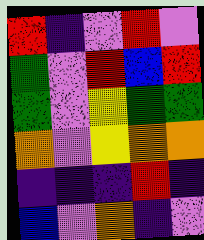[["red", "indigo", "violet", "red", "violet"], ["green", "violet", "red", "blue", "red"], ["green", "violet", "yellow", "green", "green"], ["orange", "violet", "yellow", "orange", "orange"], ["indigo", "indigo", "indigo", "red", "indigo"], ["blue", "violet", "orange", "indigo", "violet"]]